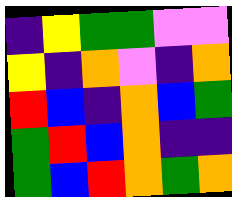[["indigo", "yellow", "green", "green", "violet", "violet"], ["yellow", "indigo", "orange", "violet", "indigo", "orange"], ["red", "blue", "indigo", "orange", "blue", "green"], ["green", "red", "blue", "orange", "indigo", "indigo"], ["green", "blue", "red", "orange", "green", "orange"]]